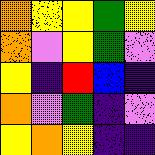[["orange", "yellow", "yellow", "green", "yellow"], ["orange", "violet", "yellow", "green", "violet"], ["yellow", "indigo", "red", "blue", "indigo"], ["orange", "violet", "green", "indigo", "violet"], ["yellow", "orange", "yellow", "indigo", "indigo"]]